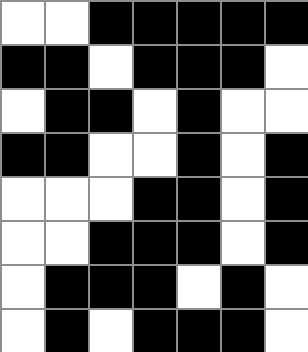[["white", "white", "black", "black", "black", "black", "black"], ["black", "black", "white", "black", "black", "black", "white"], ["white", "black", "black", "white", "black", "white", "white"], ["black", "black", "white", "white", "black", "white", "black"], ["white", "white", "white", "black", "black", "white", "black"], ["white", "white", "black", "black", "black", "white", "black"], ["white", "black", "black", "black", "white", "black", "white"], ["white", "black", "white", "black", "black", "black", "white"]]